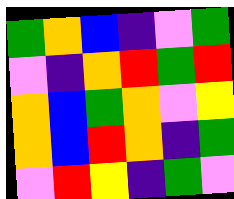[["green", "orange", "blue", "indigo", "violet", "green"], ["violet", "indigo", "orange", "red", "green", "red"], ["orange", "blue", "green", "orange", "violet", "yellow"], ["orange", "blue", "red", "orange", "indigo", "green"], ["violet", "red", "yellow", "indigo", "green", "violet"]]